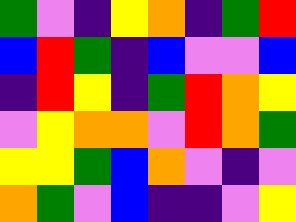[["green", "violet", "indigo", "yellow", "orange", "indigo", "green", "red"], ["blue", "red", "green", "indigo", "blue", "violet", "violet", "blue"], ["indigo", "red", "yellow", "indigo", "green", "red", "orange", "yellow"], ["violet", "yellow", "orange", "orange", "violet", "red", "orange", "green"], ["yellow", "yellow", "green", "blue", "orange", "violet", "indigo", "violet"], ["orange", "green", "violet", "blue", "indigo", "indigo", "violet", "yellow"]]